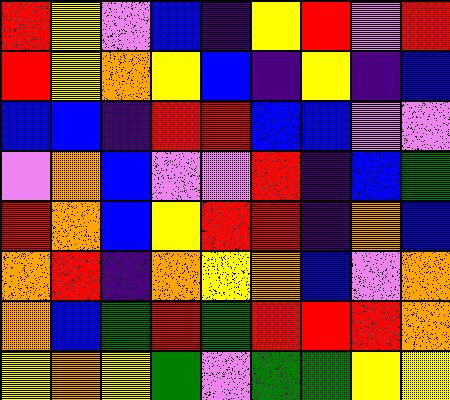[["red", "yellow", "violet", "blue", "indigo", "yellow", "red", "violet", "red"], ["red", "yellow", "orange", "yellow", "blue", "indigo", "yellow", "indigo", "blue"], ["blue", "blue", "indigo", "red", "red", "blue", "blue", "violet", "violet"], ["violet", "orange", "blue", "violet", "violet", "red", "indigo", "blue", "green"], ["red", "orange", "blue", "yellow", "red", "red", "indigo", "orange", "blue"], ["orange", "red", "indigo", "orange", "yellow", "orange", "blue", "violet", "orange"], ["orange", "blue", "green", "red", "green", "red", "red", "red", "orange"], ["yellow", "orange", "yellow", "green", "violet", "green", "green", "yellow", "yellow"]]